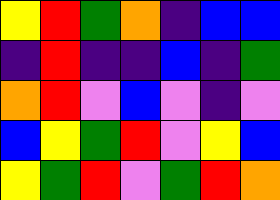[["yellow", "red", "green", "orange", "indigo", "blue", "blue"], ["indigo", "red", "indigo", "indigo", "blue", "indigo", "green"], ["orange", "red", "violet", "blue", "violet", "indigo", "violet"], ["blue", "yellow", "green", "red", "violet", "yellow", "blue"], ["yellow", "green", "red", "violet", "green", "red", "orange"]]